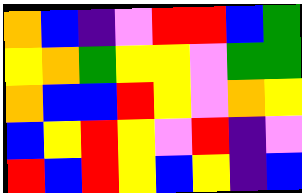[["orange", "blue", "indigo", "violet", "red", "red", "blue", "green"], ["yellow", "orange", "green", "yellow", "yellow", "violet", "green", "green"], ["orange", "blue", "blue", "red", "yellow", "violet", "orange", "yellow"], ["blue", "yellow", "red", "yellow", "violet", "red", "indigo", "violet"], ["red", "blue", "red", "yellow", "blue", "yellow", "indigo", "blue"]]